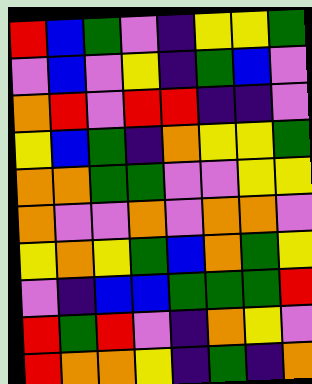[["red", "blue", "green", "violet", "indigo", "yellow", "yellow", "green"], ["violet", "blue", "violet", "yellow", "indigo", "green", "blue", "violet"], ["orange", "red", "violet", "red", "red", "indigo", "indigo", "violet"], ["yellow", "blue", "green", "indigo", "orange", "yellow", "yellow", "green"], ["orange", "orange", "green", "green", "violet", "violet", "yellow", "yellow"], ["orange", "violet", "violet", "orange", "violet", "orange", "orange", "violet"], ["yellow", "orange", "yellow", "green", "blue", "orange", "green", "yellow"], ["violet", "indigo", "blue", "blue", "green", "green", "green", "red"], ["red", "green", "red", "violet", "indigo", "orange", "yellow", "violet"], ["red", "orange", "orange", "yellow", "indigo", "green", "indigo", "orange"]]